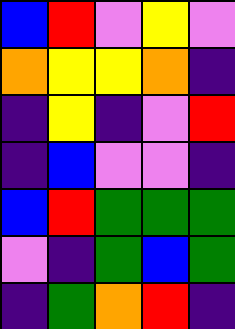[["blue", "red", "violet", "yellow", "violet"], ["orange", "yellow", "yellow", "orange", "indigo"], ["indigo", "yellow", "indigo", "violet", "red"], ["indigo", "blue", "violet", "violet", "indigo"], ["blue", "red", "green", "green", "green"], ["violet", "indigo", "green", "blue", "green"], ["indigo", "green", "orange", "red", "indigo"]]